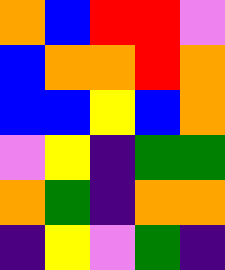[["orange", "blue", "red", "red", "violet"], ["blue", "orange", "orange", "red", "orange"], ["blue", "blue", "yellow", "blue", "orange"], ["violet", "yellow", "indigo", "green", "green"], ["orange", "green", "indigo", "orange", "orange"], ["indigo", "yellow", "violet", "green", "indigo"]]